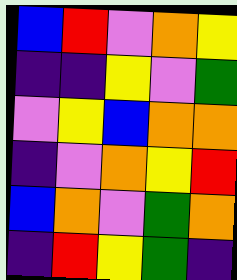[["blue", "red", "violet", "orange", "yellow"], ["indigo", "indigo", "yellow", "violet", "green"], ["violet", "yellow", "blue", "orange", "orange"], ["indigo", "violet", "orange", "yellow", "red"], ["blue", "orange", "violet", "green", "orange"], ["indigo", "red", "yellow", "green", "indigo"]]